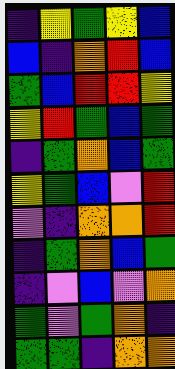[["indigo", "yellow", "green", "yellow", "blue"], ["blue", "indigo", "orange", "red", "blue"], ["green", "blue", "red", "red", "yellow"], ["yellow", "red", "green", "blue", "green"], ["indigo", "green", "orange", "blue", "green"], ["yellow", "green", "blue", "violet", "red"], ["violet", "indigo", "orange", "orange", "red"], ["indigo", "green", "orange", "blue", "green"], ["indigo", "violet", "blue", "violet", "orange"], ["green", "violet", "green", "orange", "indigo"], ["green", "green", "indigo", "orange", "orange"]]